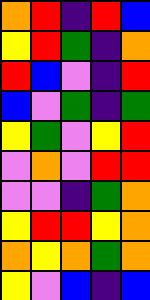[["orange", "red", "indigo", "red", "blue"], ["yellow", "red", "green", "indigo", "orange"], ["red", "blue", "violet", "indigo", "red"], ["blue", "violet", "green", "indigo", "green"], ["yellow", "green", "violet", "yellow", "red"], ["violet", "orange", "violet", "red", "red"], ["violet", "violet", "indigo", "green", "orange"], ["yellow", "red", "red", "yellow", "orange"], ["orange", "yellow", "orange", "green", "orange"], ["yellow", "violet", "blue", "indigo", "blue"]]